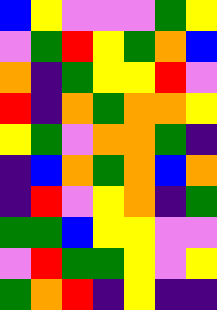[["blue", "yellow", "violet", "violet", "violet", "green", "yellow"], ["violet", "green", "red", "yellow", "green", "orange", "blue"], ["orange", "indigo", "green", "yellow", "yellow", "red", "violet"], ["red", "indigo", "orange", "green", "orange", "orange", "yellow"], ["yellow", "green", "violet", "orange", "orange", "green", "indigo"], ["indigo", "blue", "orange", "green", "orange", "blue", "orange"], ["indigo", "red", "violet", "yellow", "orange", "indigo", "green"], ["green", "green", "blue", "yellow", "yellow", "violet", "violet"], ["violet", "red", "green", "green", "yellow", "violet", "yellow"], ["green", "orange", "red", "indigo", "yellow", "indigo", "indigo"]]